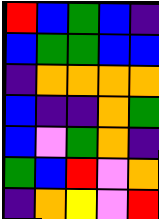[["red", "blue", "green", "blue", "indigo"], ["blue", "green", "green", "blue", "blue"], ["indigo", "orange", "orange", "orange", "orange"], ["blue", "indigo", "indigo", "orange", "green"], ["blue", "violet", "green", "orange", "indigo"], ["green", "blue", "red", "violet", "orange"], ["indigo", "orange", "yellow", "violet", "red"]]